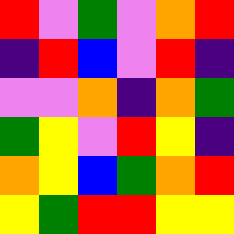[["red", "violet", "green", "violet", "orange", "red"], ["indigo", "red", "blue", "violet", "red", "indigo"], ["violet", "violet", "orange", "indigo", "orange", "green"], ["green", "yellow", "violet", "red", "yellow", "indigo"], ["orange", "yellow", "blue", "green", "orange", "red"], ["yellow", "green", "red", "red", "yellow", "yellow"]]